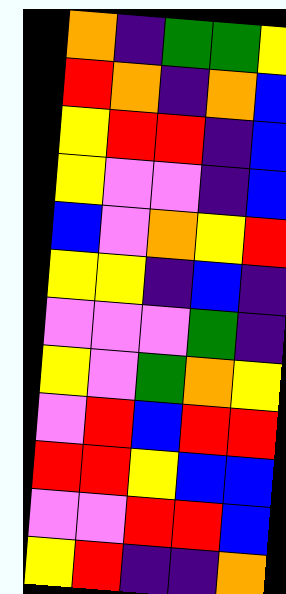[["orange", "indigo", "green", "green", "yellow"], ["red", "orange", "indigo", "orange", "blue"], ["yellow", "red", "red", "indigo", "blue"], ["yellow", "violet", "violet", "indigo", "blue"], ["blue", "violet", "orange", "yellow", "red"], ["yellow", "yellow", "indigo", "blue", "indigo"], ["violet", "violet", "violet", "green", "indigo"], ["yellow", "violet", "green", "orange", "yellow"], ["violet", "red", "blue", "red", "red"], ["red", "red", "yellow", "blue", "blue"], ["violet", "violet", "red", "red", "blue"], ["yellow", "red", "indigo", "indigo", "orange"]]